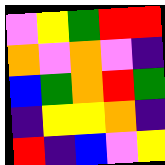[["violet", "yellow", "green", "red", "red"], ["orange", "violet", "orange", "violet", "indigo"], ["blue", "green", "orange", "red", "green"], ["indigo", "yellow", "yellow", "orange", "indigo"], ["red", "indigo", "blue", "violet", "yellow"]]